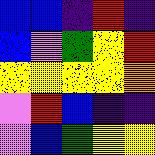[["blue", "blue", "indigo", "red", "indigo"], ["blue", "violet", "green", "yellow", "red"], ["yellow", "yellow", "yellow", "yellow", "orange"], ["violet", "red", "blue", "indigo", "indigo"], ["violet", "blue", "green", "yellow", "yellow"]]